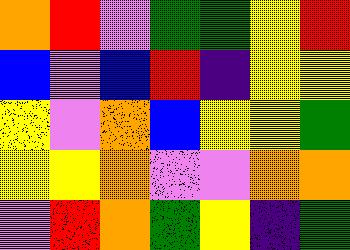[["orange", "red", "violet", "green", "green", "yellow", "red"], ["blue", "violet", "blue", "red", "indigo", "yellow", "yellow"], ["yellow", "violet", "orange", "blue", "yellow", "yellow", "green"], ["yellow", "yellow", "orange", "violet", "violet", "orange", "orange"], ["violet", "red", "orange", "green", "yellow", "indigo", "green"]]